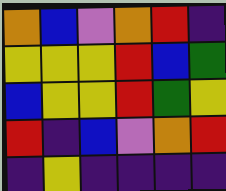[["orange", "blue", "violet", "orange", "red", "indigo"], ["yellow", "yellow", "yellow", "red", "blue", "green"], ["blue", "yellow", "yellow", "red", "green", "yellow"], ["red", "indigo", "blue", "violet", "orange", "red"], ["indigo", "yellow", "indigo", "indigo", "indigo", "indigo"]]